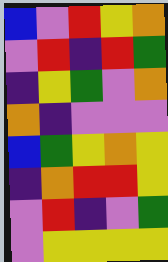[["blue", "violet", "red", "yellow", "orange"], ["violet", "red", "indigo", "red", "green"], ["indigo", "yellow", "green", "violet", "orange"], ["orange", "indigo", "violet", "violet", "violet"], ["blue", "green", "yellow", "orange", "yellow"], ["indigo", "orange", "red", "red", "yellow"], ["violet", "red", "indigo", "violet", "green"], ["violet", "yellow", "yellow", "yellow", "yellow"]]